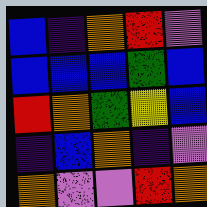[["blue", "indigo", "orange", "red", "violet"], ["blue", "blue", "blue", "green", "blue"], ["red", "orange", "green", "yellow", "blue"], ["indigo", "blue", "orange", "indigo", "violet"], ["orange", "violet", "violet", "red", "orange"]]